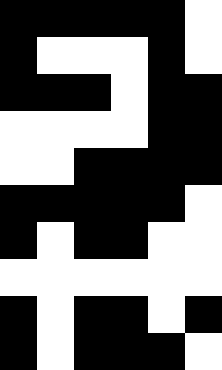[["black", "black", "black", "black", "black", "white"], ["black", "white", "white", "white", "black", "white"], ["black", "black", "black", "white", "black", "black"], ["white", "white", "white", "white", "black", "black"], ["white", "white", "black", "black", "black", "black"], ["black", "black", "black", "black", "black", "white"], ["black", "white", "black", "black", "white", "white"], ["white", "white", "white", "white", "white", "white"], ["black", "white", "black", "black", "white", "black"], ["black", "white", "black", "black", "black", "white"]]